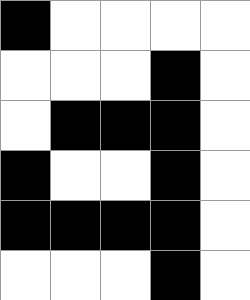[["black", "white", "white", "white", "white"], ["white", "white", "white", "black", "white"], ["white", "black", "black", "black", "white"], ["black", "white", "white", "black", "white"], ["black", "black", "black", "black", "white"], ["white", "white", "white", "black", "white"]]